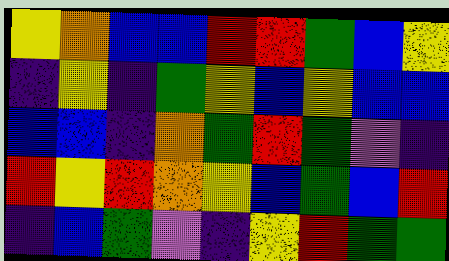[["yellow", "orange", "blue", "blue", "red", "red", "green", "blue", "yellow"], ["indigo", "yellow", "indigo", "green", "yellow", "blue", "yellow", "blue", "blue"], ["blue", "blue", "indigo", "orange", "green", "red", "green", "violet", "indigo"], ["red", "yellow", "red", "orange", "yellow", "blue", "green", "blue", "red"], ["indigo", "blue", "green", "violet", "indigo", "yellow", "red", "green", "green"]]